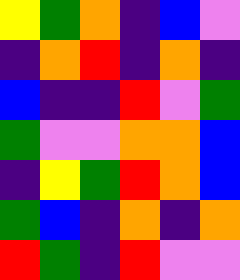[["yellow", "green", "orange", "indigo", "blue", "violet"], ["indigo", "orange", "red", "indigo", "orange", "indigo"], ["blue", "indigo", "indigo", "red", "violet", "green"], ["green", "violet", "violet", "orange", "orange", "blue"], ["indigo", "yellow", "green", "red", "orange", "blue"], ["green", "blue", "indigo", "orange", "indigo", "orange"], ["red", "green", "indigo", "red", "violet", "violet"]]